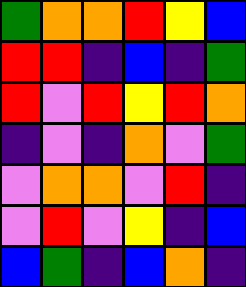[["green", "orange", "orange", "red", "yellow", "blue"], ["red", "red", "indigo", "blue", "indigo", "green"], ["red", "violet", "red", "yellow", "red", "orange"], ["indigo", "violet", "indigo", "orange", "violet", "green"], ["violet", "orange", "orange", "violet", "red", "indigo"], ["violet", "red", "violet", "yellow", "indigo", "blue"], ["blue", "green", "indigo", "blue", "orange", "indigo"]]